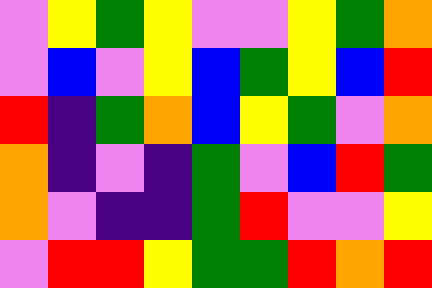[["violet", "yellow", "green", "yellow", "violet", "violet", "yellow", "green", "orange"], ["violet", "blue", "violet", "yellow", "blue", "green", "yellow", "blue", "red"], ["red", "indigo", "green", "orange", "blue", "yellow", "green", "violet", "orange"], ["orange", "indigo", "violet", "indigo", "green", "violet", "blue", "red", "green"], ["orange", "violet", "indigo", "indigo", "green", "red", "violet", "violet", "yellow"], ["violet", "red", "red", "yellow", "green", "green", "red", "orange", "red"]]